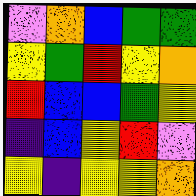[["violet", "orange", "blue", "green", "green"], ["yellow", "green", "red", "yellow", "orange"], ["red", "blue", "blue", "green", "yellow"], ["indigo", "blue", "yellow", "red", "violet"], ["yellow", "indigo", "yellow", "yellow", "orange"]]